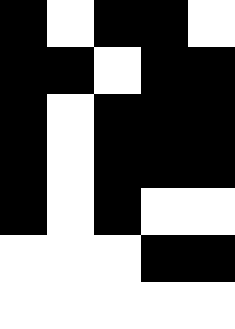[["black", "white", "black", "black", "white"], ["black", "black", "white", "black", "black"], ["black", "white", "black", "black", "black"], ["black", "white", "black", "black", "black"], ["black", "white", "black", "white", "white"], ["white", "white", "white", "black", "black"], ["white", "white", "white", "white", "white"]]